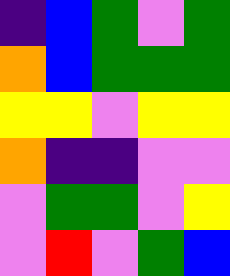[["indigo", "blue", "green", "violet", "green"], ["orange", "blue", "green", "green", "green"], ["yellow", "yellow", "violet", "yellow", "yellow"], ["orange", "indigo", "indigo", "violet", "violet"], ["violet", "green", "green", "violet", "yellow"], ["violet", "red", "violet", "green", "blue"]]